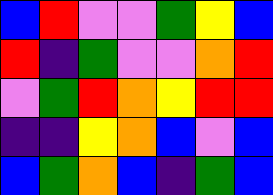[["blue", "red", "violet", "violet", "green", "yellow", "blue"], ["red", "indigo", "green", "violet", "violet", "orange", "red"], ["violet", "green", "red", "orange", "yellow", "red", "red"], ["indigo", "indigo", "yellow", "orange", "blue", "violet", "blue"], ["blue", "green", "orange", "blue", "indigo", "green", "blue"]]